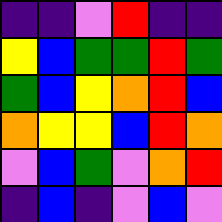[["indigo", "indigo", "violet", "red", "indigo", "indigo"], ["yellow", "blue", "green", "green", "red", "green"], ["green", "blue", "yellow", "orange", "red", "blue"], ["orange", "yellow", "yellow", "blue", "red", "orange"], ["violet", "blue", "green", "violet", "orange", "red"], ["indigo", "blue", "indigo", "violet", "blue", "violet"]]